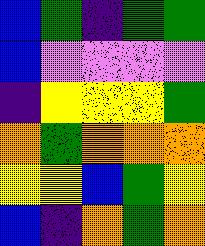[["blue", "green", "indigo", "green", "green"], ["blue", "violet", "violet", "violet", "violet"], ["indigo", "yellow", "yellow", "yellow", "green"], ["orange", "green", "orange", "orange", "orange"], ["yellow", "yellow", "blue", "green", "yellow"], ["blue", "indigo", "orange", "green", "orange"]]